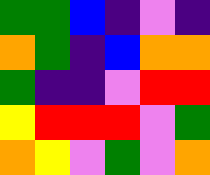[["green", "green", "blue", "indigo", "violet", "indigo"], ["orange", "green", "indigo", "blue", "orange", "orange"], ["green", "indigo", "indigo", "violet", "red", "red"], ["yellow", "red", "red", "red", "violet", "green"], ["orange", "yellow", "violet", "green", "violet", "orange"]]